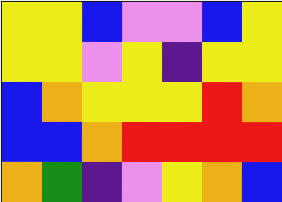[["yellow", "yellow", "blue", "violet", "violet", "blue", "yellow"], ["yellow", "yellow", "violet", "yellow", "indigo", "yellow", "yellow"], ["blue", "orange", "yellow", "yellow", "yellow", "red", "orange"], ["blue", "blue", "orange", "red", "red", "red", "red"], ["orange", "green", "indigo", "violet", "yellow", "orange", "blue"]]